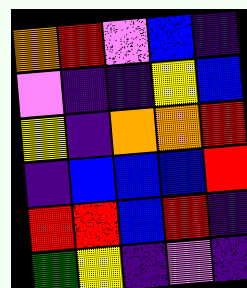[["orange", "red", "violet", "blue", "indigo"], ["violet", "indigo", "indigo", "yellow", "blue"], ["yellow", "indigo", "orange", "orange", "red"], ["indigo", "blue", "blue", "blue", "red"], ["red", "red", "blue", "red", "indigo"], ["green", "yellow", "indigo", "violet", "indigo"]]